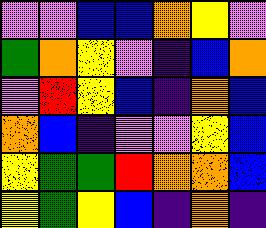[["violet", "violet", "blue", "blue", "orange", "yellow", "violet"], ["green", "orange", "yellow", "violet", "indigo", "blue", "orange"], ["violet", "red", "yellow", "blue", "indigo", "orange", "blue"], ["orange", "blue", "indigo", "violet", "violet", "yellow", "blue"], ["yellow", "green", "green", "red", "orange", "orange", "blue"], ["yellow", "green", "yellow", "blue", "indigo", "orange", "indigo"]]